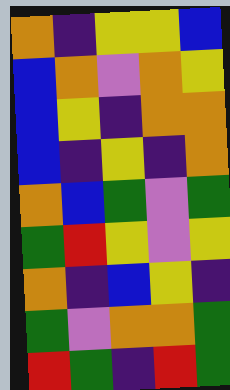[["orange", "indigo", "yellow", "yellow", "blue"], ["blue", "orange", "violet", "orange", "yellow"], ["blue", "yellow", "indigo", "orange", "orange"], ["blue", "indigo", "yellow", "indigo", "orange"], ["orange", "blue", "green", "violet", "green"], ["green", "red", "yellow", "violet", "yellow"], ["orange", "indigo", "blue", "yellow", "indigo"], ["green", "violet", "orange", "orange", "green"], ["red", "green", "indigo", "red", "green"]]